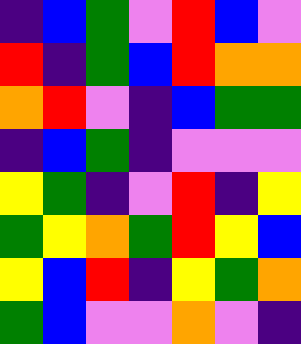[["indigo", "blue", "green", "violet", "red", "blue", "violet"], ["red", "indigo", "green", "blue", "red", "orange", "orange"], ["orange", "red", "violet", "indigo", "blue", "green", "green"], ["indigo", "blue", "green", "indigo", "violet", "violet", "violet"], ["yellow", "green", "indigo", "violet", "red", "indigo", "yellow"], ["green", "yellow", "orange", "green", "red", "yellow", "blue"], ["yellow", "blue", "red", "indigo", "yellow", "green", "orange"], ["green", "blue", "violet", "violet", "orange", "violet", "indigo"]]